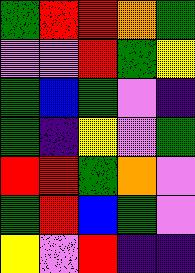[["green", "red", "red", "orange", "green"], ["violet", "violet", "red", "green", "yellow"], ["green", "blue", "green", "violet", "indigo"], ["green", "indigo", "yellow", "violet", "green"], ["red", "red", "green", "orange", "violet"], ["green", "red", "blue", "green", "violet"], ["yellow", "violet", "red", "indigo", "indigo"]]